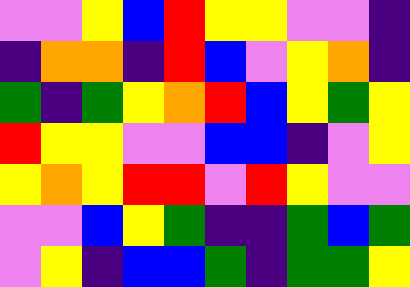[["violet", "violet", "yellow", "blue", "red", "yellow", "yellow", "violet", "violet", "indigo"], ["indigo", "orange", "orange", "indigo", "red", "blue", "violet", "yellow", "orange", "indigo"], ["green", "indigo", "green", "yellow", "orange", "red", "blue", "yellow", "green", "yellow"], ["red", "yellow", "yellow", "violet", "violet", "blue", "blue", "indigo", "violet", "yellow"], ["yellow", "orange", "yellow", "red", "red", "violet", "red", "yellow", "violet", "violet"], ["violet", "violet", "blue", "yellow", "green", "indigo", "indigo", "green", "blue", "green"], ["violet", "yellow", "indigo", "blue", "blue", "green", "indigo", "green", "green", "yellow"]]